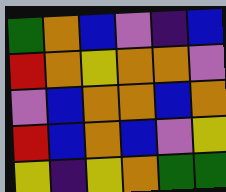[["green", "orange", "blue", "violet", "indigo", "blue"], ["red", "orange", "yellow", "orange", "orange", "violet"], ["violet", "blue", "orange", "orange", "blue", "orange"], ["red", "blue", "orange", "blue", "violet", "yellow"], ["yellow", "indigo", "yellow", "orange", "green", "green"]]